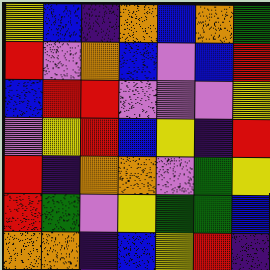[["yellow", "blue", "indigo", "orange", "blue", "orange", "green"], ["red", "violet", "orange", "blue", "violet", "blue", "red"], ["blue", "red", "red", "violet", "violet", "violet", "yellow"], ["violet", "yellow", "red", "blue", "yellow", "indigo", "red"], ["red", "indigo", "orange", "orange", "violet", "green", "yellow"], ["red", "green", "violet", "yellow", "green", "green", "blue"], ["orange", "orange", "indigo", "blue", "yellow", "red", "indigo"]]